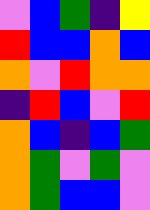[["violet", "blue", "green", "indigo", "yellow"], ["red", "blue", "blue", "orange", "blue"], ["orange", "violet", "red", "orange", "orange"], ["indigo", "red", "blue", "violet", "red"], ["orange", "blue", "indigo", "blue", "green"], ["orange", "green", "violet", "green", "violet"], ["orange", "green", "blue", "blue", "violet"]]